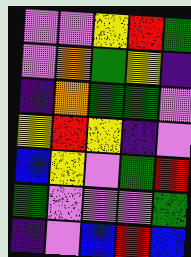[["violet", "violet", "yellow", "red", "green"], ["violet", "orange", "green", "yellow", "indigo"], ["indigo", "orange", "green", "green", "violet"], ["yellow", "red", "yellow", "indigo", "violet"], ["blue", "yellow", "violet", "green", "red"], ["green", "violet", "violet", "violet", "green"], ["indigo", "violet", "blue", "red", "blue"]]